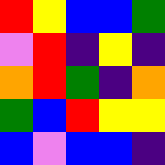[["red", "yellow", "blue", "blue", "green"], ["violet", "red", "indigo", "yellow", "indigo"], ["orange", "red", "green", "indigo", "orange"], ["green", "blue", "red", "yellow", "yellow"], ["blue", "violet", "blue", "blue", "indigo"]]